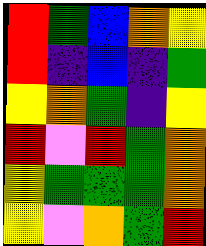[["red", "green", "blue", "orange", "yellow"], ["red", "indigo", "blue", "indigo", "green"], ["yellow", "orange", "green", "indigo", "yellow"], ["red", "violet", "red", "green", "orange"], ["yellow", "green", "green", "green", "orange"], ["yellow", "violet", "orange", "green", "red"]]